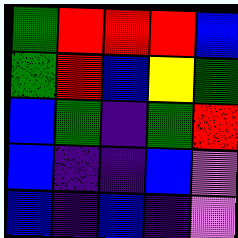[["green", "red", "red", "red", "blue"], ["green", "red", "blue", "yellow", "green"], ["blue", "green", "indigo", "green", "red"], ["blue", "indigo", "indigo", "blue", "violet"], ["blue", "indigo", "blue", "indigo", "violet"]]